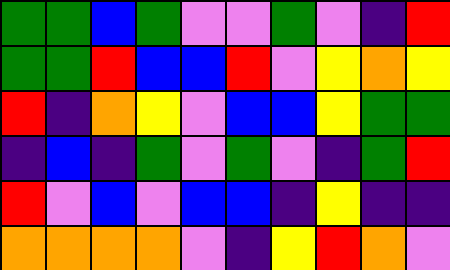[["green", "green", "blue", "green", "violet", "violet", "green", "violet", "indigo", "red"], ["green", "green", "red", "blue", "blue", "red", "violet", "yellow", "orange", "yellow"], ["red", "indigo", "orange", "yellow", "violet", "blue", "blue", "yellow", "green", "green"], ["indigo", "blue", "indigo", "green", "violet", "green", "violet", "indigo", "green", "red"], ["red", "violet", "blue", "violet", "blue", "blue", "indigo", "yellow", "indigo", "indigo"], ["orange", "orange", "orange", "orange", "violet", "indigo", "yellow", "red", "orange", "violet"]]